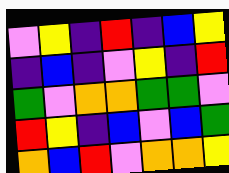[["violet", "yellow", "indigo", "red", "indigo", "blue", "yellow"], ["indigo", "blue", "indigo", "violet", "yellow", "indigo", "red"], ["green", "violet", "orange", "orange", "green", "green", "violet"], ["red", "yellow", "indigo", "blue", "violet", "blue", "green"], ["orange", "blue", "red", "violet", "orange", "orange", "yellow"]]